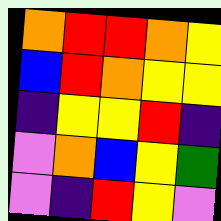[["orange", "red", "red", "orange", "yellow"], ["blue", "red", "orange", "yellow", "yellow"], ["indigo", "yellow", "yellow", "red", "indigo"], ["violet", "orange", "blue", "yellow", "green"], ["violet", "indigo", "red", "yellow", "violet"]]